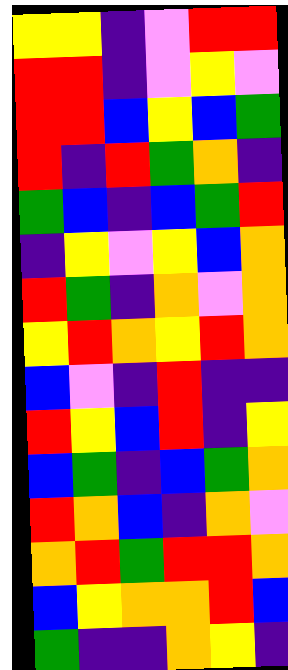[["yellow", "yellow", "indigo", "violet", "red", "red"], ["red", "red", "indigo", "violet", "yellow", "violet"], ["red", "red", "blue", "yellow", "blue", "green"], ["red", "indigo", "red", "green", "orange", "indigo"], ["green", "blue", "indigo", "blue", "green", "red"], ["indigo", "yellow", "violet", "yellow", "blue", "orange"], ["red", "green", "indigo", "orange", "violet", "orange"], ["yellow", "red", "orange", "yellow", "red", "orange"], ["blue", "violet", "indigo", "red", "indigo", "indigo"], ["red", "yellow", "blue", "red", "indigo", "yellow"], ["blue", "green", "indigo", "blue", "green", "orange"], ["red", "orange", "blue", "indigo", "orange", "violet"], ["orange", "red", "green", "red", "red", "orange"], ["blue", "yellow", "orange", "orange", "red", "blue"], ["green", "indigo", "indigo", "orange", "yellow", "indigo"]]